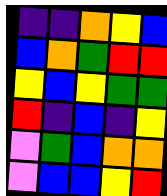[["indigo", "indigo", "orange", "yellow", "blue"], ["blue", "orange", "green", "red", "red"], ["yellow", "blue", "yellow", "green", "green"], ["red", "indigo", "blue", "indigo", "yellow"], ["violet", "green", "blue", "orange", "orange"], ["violet", "blue", "blue", "yellow", "red"]]